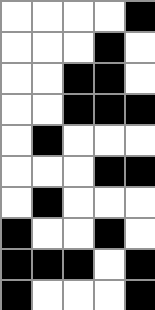[["white", "white", "white", "white", "black"], ["white", "white", "white", "black", "white"], ["white", "white", "black", "black", "white"], ["white", "white", "black", "black", "black"], ["white", "black", "white", "white", "white"], ["white", "white", "white", "black", "black"], ["white", "black", "white", "white", "white"], ["black", "white", "white", "black", "white"], ["black", "black", "black", "white", "black"], ["black", "white", "white", "white", "black"]]